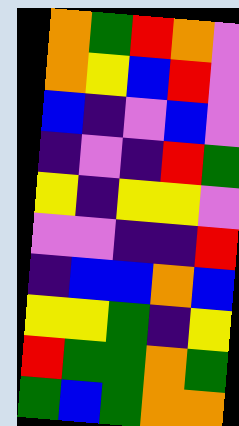[["orange", "green", "red", "orange", "violet"], ["orange", "yellow", "blue", "red", "violet"], ["blue", "indigo", "violet", "blue", "violet"], ["indigo", "violet", "indigo", "red", "green"], ["yellow", "indigo", "yellow", "yellow", "violet"], ["violet", "violet", "indigo", "indigo", "red"], ["indigo", "blue", "blue", "orange", "blue"], ["yellow", "yellow", "green", "indigo", "yellow"], ["red", "green", "green", "orange", "green"], ["green", "blue", "green", "orange", "orange"]]